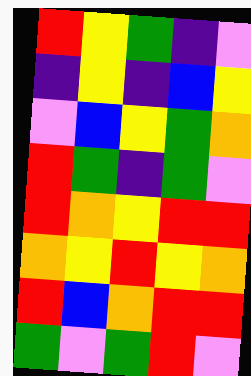[["red", "yellow", "green", "indigo", "violet"], ["indigo", "yellow", "indigo", "blue", "yellow"], ["violet", "blue", "yellow", "green", "orange"], ["red", "green", "indigo", "green", "violet"], ["red", "orange", "yellow", "red", "red"], ["orange", "yellow", "red", "yellow", "orange"], ["red", "blue", "orange", "red", "red"], ["green", "violet", "green", "red", "violet"]]